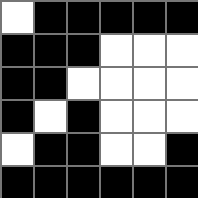[["white", "black", "black", "black", "black", "black"], ["black", "black", "black", "white", "white", "white"], ["black", "black", "white", "white", "white", "white"], ["black", "white", "black", "white", "white", "white"], ["white", "black", "black", "white", "white", "black"], ["black", "black", "black", "black", "black", "black"]]